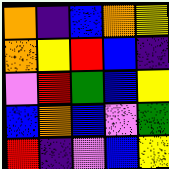[["orange", "indigo", "blue", "orange", "yellow"], ["orange", "yellow", "red", "blue", "indigo"], ["violet", "red", "green", "blue", "yellow"], ["blue", "orange", "blue", "violet", "green"], ["red", "indigo", "violet", "blue", "yellow"]]